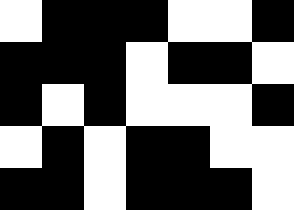[["white", "black", "black", "black", "white", "white", "black"], ["black", "black", "black", "white", "black", "black", "white"], ["black", "white", "black", "white", "white", "white", "black"], ["white", "black", "white", "black", "black", "white", "white"], ["black", "black", "white", "black", "black", "black", "white"]]